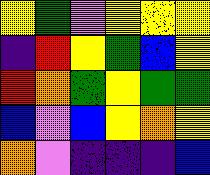[["yellow", "green", "violet", "yellow", "yellow", "yellow"], ["indigo", "red", "yellow", "green", "blue", "yellow"], ["red", "orange", "green", "yellow", "green", "green"], ["blue", "violet", "blue", "yellow", "orange", "yellow"], ["orange", "violet", "indigo", "indigo", "indigo", "blue"]]